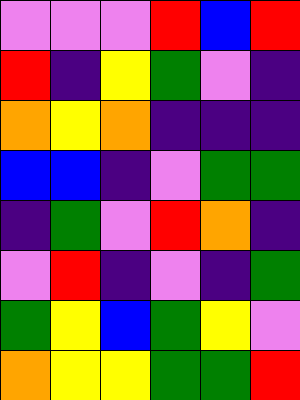[["violet", "violet", "violet", "red", "blue", "red"], ["red", "indigo", "yellow", "green", "violet", "indigo"], ["orange", "yellow", "orange", "indigo", "indigo", "indigo"], ["blue", "blue", "indigo", "violet", "green", "green"], ["indigo", "green", "violet", "red", "orange", "indigo"], ["violet", "red", "indigo", "violet", "indigo", "green"], ["green", "yellow", "blue", "green", "yellow", "violet"], ["orange", "yellow", "yellow", "green", "green", "red"]]